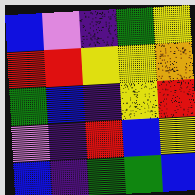[["blue", "violet", "indigo", "green", "yellow"], ["red", "red", "yellow", "yellow", "orange"], ["green", "blue", "indigo", "yellow", "red"], ["violet", "indigo", "red", "blue", "yellow"], ["blue", "indigo", "green", "green", "blue"]]